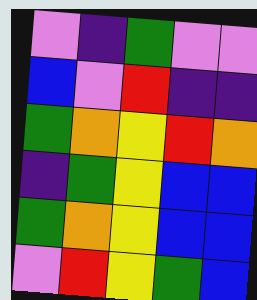[["violet", "indigo", "green", "violet", "violet"], ["blue", "violet", "red", "indigo", "indigo"], ["green", "orange", "yellow", "red", "orange"], ["indigo", "green", "yellow", "blue", "blue"], ["green", "orange", "yellow", "blue", "blue"], ["violet", "red", "yellow", "green", "blue"]]